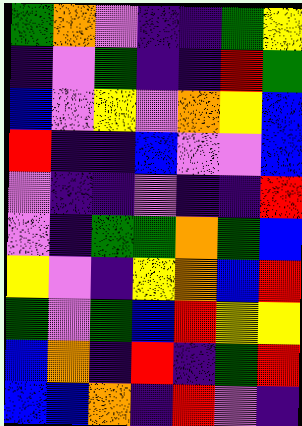[["green", "orange", "violet", "indigo", "indigo", "green", "yellow"], ["indigo", "violet", "green", "indigo", "indigo", "red", "green"], ["blue", "violet", "yellow", "violet", "orange", "yellow", "blue"], ["red", "indigo", "indigo", "blue", "violet", "violet", "blue"], ["violet", "indigo", "indigo", "violet", "indigo", "indigo", "red"], ["violet", "indigo", "green", "green", "orange", "green", "blue"], ["yellow", "violet", "indigo", "yellow", "orange", "blue", "red"], ["green", "violet", "green", "blue", "red", "yellow", "yellow"], ["blue", "orange", "indigo", "red", "indigo", "green", "red"], ["blue", "blue", "orange", "indigo", "red", "violet", "indigo"]]